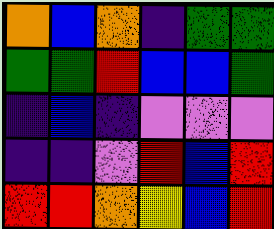[["orange", "blue", "orange", "indigo", "green", "green"], ["green", "green", "red", "blue", "blue", "green"], ["indigo", "blue", "indigo", "violet", "violet", "violet"], ["indigo", "indigo", "violet", "red", "blue", "red"], ["red", "red", "orange", "yellow", "blue", "red"]]